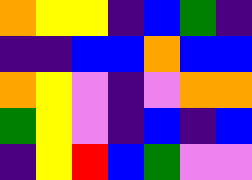[["orange", "yellow", "yellow", "indigo", "blue", "green", "indigo"], ["indigo", "indigo", "blue", "blue", "orange", "blue", "blue"], ["orange", "yellow", "violet", "indigo", "violet", "orange", "orange"], ["green", "yellow", "violet", "indigo", "blue", "indigo", "blue"], ["indigo", "yellow", "red", "blue", "green", "violet", "violet"]]